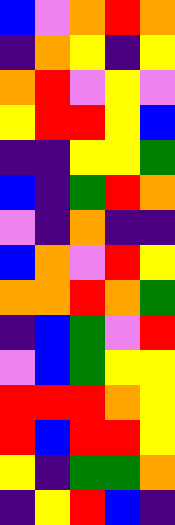[["blue", "violet", "orange", "red", "orange"], ["indigo", "orange", "yellow", "indigo", "yellow"], ["orange", "red", "violet", "yellow", "violet"], ["yellow", "red", "red", "yellow", "blue"], ["indigo", "indigo", "yellow", "yellow", "green"], ["blue", "indigo", "green", "red", "orange"], ["violet", "indigo", "orange", "indigo", "indigo"], ["blue", "orange", "violet", "red", "yellow"], ["orange", "orange", "red", "orange", "green"], ["indigo", "blue", "green", "violet", "red"], ["violet", "blue", "green", "yellow", "yellow"], ["red", "red", "red", "orange", "yellow"], ["red", "blue", "red", "red", "yellow"], ["yellow", "indigo", "green", "green", "orange"], ["indigo", "yellow", "red", "blue", "indigo"]]